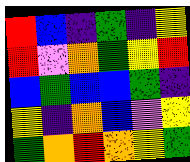[["red", "blue", "indigo", "green", "indigo", "yellow"], ["red", "violet", "orange", "green", "yellow", "red"], ["blue", "green", "blue", "blue", "green", "indigo"], ["yellow", "indigo", "orange", "blue", "violet", "yellow"], ["green", "orange", "red", "orange", "yellow", "green"]]